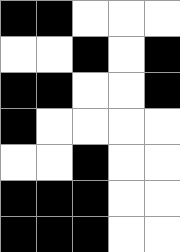[["black", "black", "white", "white", "white"], ["white", "white", "black", "white", "black"], ["black", "black", "white", "white", "black"], ["black", "white", "white", "white", "white"], ["white", "white", "black", "white", "white"], ["black", "black", "black", "white", "white"], ["black", "black", "black", "white", "white"]]